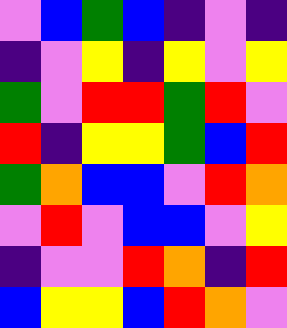[["violet", "blue", "green", "blue", "indigo", "violet", "indigo"], ["indigo", "violet", "yellow", "indigo", "yellow", "violet", "yellow"], ["green", "violet", "red", "red", "green", "red", "violet"], ["red", "indigo", "yellow", "yellow", "green", "blue", "red"], ["green", "orange", "blue", "blue", "violet", "red", "orange"], ["violet", "red", "violet", "blue", "blue", "violet", "yellow"], ["indigo", "violet", "violet", "red", "orange", "indigo", "red"], ["blue", "yellow", "yellow", "blue", "red", "orange", "violet"]]